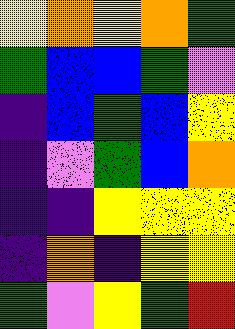[["yellow", "orange", "yellow", "orange", "green"], ["green", "blue", "blue", "green", "violet"], ["indigo", "blue", "green", "blue", "yellow"], ["indigo", "violet", "green", "blue", "orange"], ["indigo", "indigo", "yellow", "yellow", "yellow"], ["indigo", "orange", "indigo", "yellow", "yellow"], ["green", "violet", "yellow", "green", "red"]]